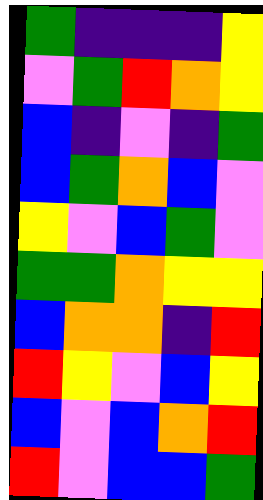[["green", "indigo", "indigo", "indigo", "yellow"], ["violet", "green", "red", "orange", "yellow"], ["blue", "indigo", "violet", "indigo", "green"], ["blue", "green", "orange", "blue", "violet"], ["yellow", "violet", "blue", "green", "violet"], ["green", "green", "orange", "yellow", "yellow"], ["blue", "orange", "orange", "indigo", "red"], ["red", "yellow", "violet", "blue", "yellow"], ["blue", "violet", "blue", "orange", "red"], ["red", "violet", "blue", "blue", "green"]]